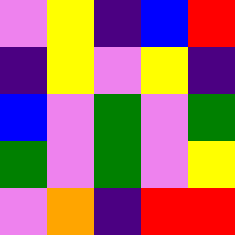[["violet", "yellow", "indigo", "blue", "red"], ["indigo", "yellow", "violet", "yellow", "indigo"], ["blue", "violet", "green", "violet", "green"], ["green", "violet", "green", "violet", "yellow"], ["violet", "orange", "indigo", "red", "red"]]